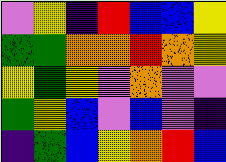[["violet", "yellow", "indigo", "red", "blue", "blue", "yellow"], ["green", "green", "orange", "orange", "red", "orange", "yellow"], ["yellow", "green", "yellow", "violet", "orange", "violet", "violet"], ["green", "yellow", "blue", "violet", "blue", "violet", "indigo"], ["indigo", "green", "blue", "yellow", "orange", "red", "blue"]]